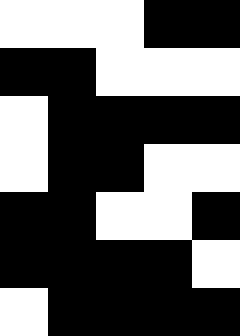[["white", "white", "white", "black", "black"], ["black", "black", "white", "white", "white"], ["white", "black", "black", "black", "black"], ["white", "black", "black", "white", "white"], ["black", "black", "white", "white", "black"], ["black", "black", "black", "black", "white"], ["white", "black", "black", "black", "black"]]